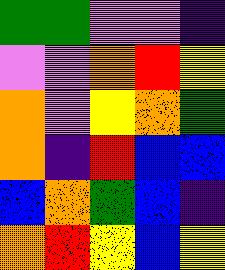[["green", "green", "violet", "violet", "indigo"], ["violet", "violet", "orange", "red", "yellow"], ["orange", "violet", "yellow", "orange", "green"], ["orange", "indigo", "red", "blue", "blue"], ["blue", "orange", "green", "blue", "indigo"], ["orange", "red", "yellow", "blue", "yellow"]]